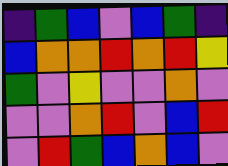[["indigo", "green", "blue", "violet", "blue", "green", "indigo"], ["blue", "orange", "orange", "red", "orange", "red", "yellow"], ["green", "violet", "yellow", "violet", "violet", "orange", "violet"], ["violet", "violet", "orange", "red", "violet", "blue", "red"], ["violet", "red", "green", "blue", "orange", "blue", "violet"]]